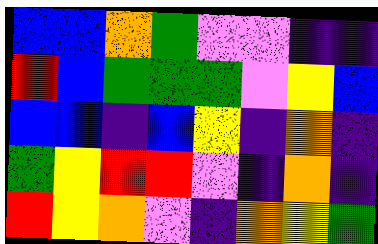[["blue", "blue", "orange", "green", "violet", "violet", "indigo", "indigo"], ["red", "blue", "green", "green", "green", "violet", "yellow", "blue"], ["blue", "blue", "indigo", "blue", "yellow", "indigo", "orange", "indigo"], ["green", "yellow", "red", "red", "violet", "indigo", "orange", "indigo"], ["red", "yellow", "orange", "violet", "indigo", "orange", "yellow", "green"]]